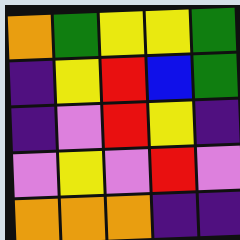[["orange", "green", "yellow", "yellow", "green"], ["indigo", "yellow", "red", "blue", "green"], ["indigo", "violet", "red", "yellow", "indigo"], ["violet", "yellow", "violet", "red", "violet"], ["orange", "orange", "orange", "indigo", "indigo"]]